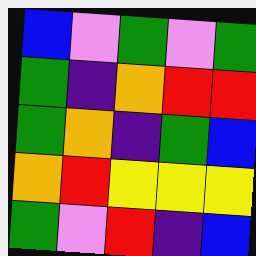[["blue", "violet", "green", "violet", "green"], ["green", "indigo", "orange", "red", "red"], ["green", "orange", "indigo", "green", "blue"], ["orange", "red", "yellow", "yellow", "yellow"], ["green", "violet", "red", "indigo", "blue"]]